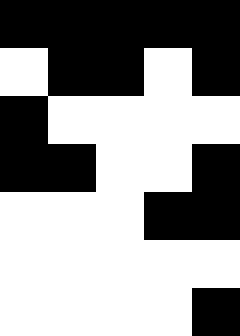[["black", "black", "black", "black", "black"], ["white", "black", "black", "white", "black"], ["black", "white", "white", "white", "white"], ["black", "black", "white", "white", "black"], ["white", "white", "white", "black", "black"], ["white", "white", "white", "white", "white"], ["white", "white", "white", "white", "black"]]